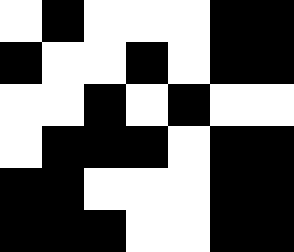[["white", "black", "white", "white", "white", "black", "black"], ["black", "white", "white", "black", "white", "black", "black"], ["white", "white", "black", "white", "black", "white", "white"], ["white", "black", "black", "black", "white", "black", "black"], ["black", "black", "white", "white", "white", "black", "black"], ["black", "black", "black", "white", "white", "black", "black"]]